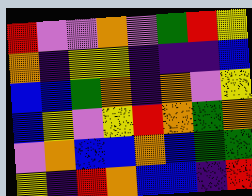[["red", "violet", "violet", "orange", "violet", "green", "red", "yellow"], ["orange", "indigo", "yellow", "yellow", "indigo", "indigo", "indigo", "blue"], ["blue", "blue", "green", "orange", "indigo", "orange", "violet", "yellow"], ["blue", "yellow", "violet", "yellow", "red", "orange", "green", "orange"], ["violet", "orange", "blue", "blue", "orange", "blue", "green", "green"], ["yellow", "indigo", "red", "orange", "blue", "blue", "indigo", "red"]]